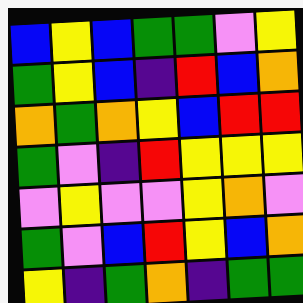[["blue", "yellow", "blue", "green", "green", "violet", "yellow"], ["green", "yellow", "blue", "indigo", "red", "blue", "orange"], ["orange", "green", "orange", "yellow", "blue", "red", "red"], ["green", "violet", "indigo", "red", "yellow", "yellow", "yellow"], ["violet", "yellow", "violet", "violet", "yellow", "orange", "violet"], ["green", "violet", "blue", "red", "yellow", "blue", "orange"], ["yellow", "indigo", "green", "orange", "indigo", "green", "green"]]